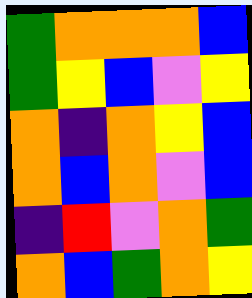[["green", "orange", "orange", "orange", "blue"], ["green", "yellow", "blue", "violet", "yellow"], ["orange", "indigo", "orange", "yellow", "blue"], ["orange", "blue", "orange", "violet", "blue"], ["indigo", "red", "violet", "orange", "green"], ["orange", "blue", "green", "orange", "yellow"]]